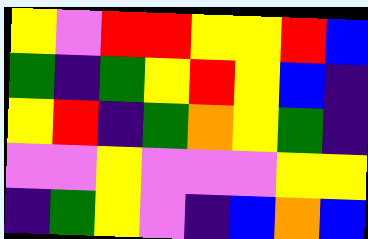[["yellow", "violet", "red", "red", "yellow", "yellow", "red", "blue"], ["green", "indigo", "green", "yellow", "red", "yellow", "blue", "indigo"], ["yellow", "red", "indigo", "green", "orange", "yellow", "green", "indigo"], ["violet", "violet", "yellow", "violet", "violet", "violet", "yellow", "yellow"], ["indigo", "green", "yellow", "violet", "indigo", "blue", "orange", "blue"]]